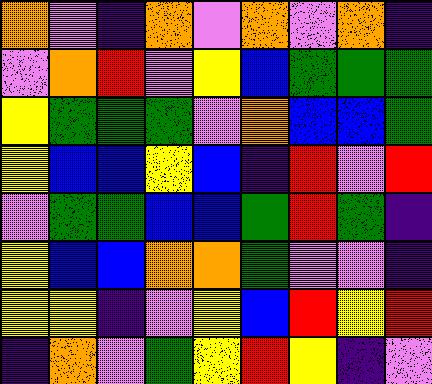[["orange", "violet", "indigo", "orange", "violet", "orange", "violet", "orange", "indigo"], ["violet", "orange", "red", "violet", "yellow", "blue", "green", "green", "green"], ["yellow", "green", "green", "green", "violet", "orange", "blue", "blue", "green"], ["yellow", "blue", "blue", "yellow", "blue", "indigo", "red", "violet", "red"], ["violet", "green", "green", "blue", "blue", "green", "red", "green", "indigo"], ["yellow", "blue", "blue", "orange", "orange", "green", "violet", "violet", "indigo"], ["yellow", "yellow", "indigo", "violet", "yellow", "blue", "red", "yellow", "red"], ["indigo", "orange", "violet", "green", "yellow", "red", "yellow", "indigo", "violet"]]